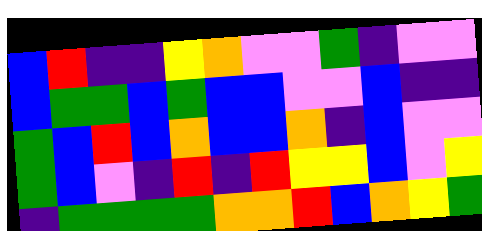[["blue", "red", "indigo", "indigo", "yellow", "orange", "violet", "violet", "green", "indigo", "violet", "violet"], ["blue", "green", "green", "blue", "green", "blue", "blue", "violet", "violet", "blue", "indigo", "indigo"], ["green", "blue", "red", "blue", "orange", "blue", "blue", "orange", "indigo", "blue", "violet", "violet"], ["green", "blue", "violet", "indigo", "red", "indigo", "red", "yellow", "yellow", "blue", "violet", "yellow"], ["indigo", "green", "green", "green", "green", "orange", "orange", "red", "blue", "orange", "yellow", "green"]]